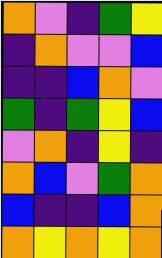[["orange", "violet", "indigo", "green", "yellow"], ["indigo", "orange", "violet", "violet", "blue"], ["indigo", "indigo", "blue", "orange", "violet"], ["green", "indigo", "green", "yellow", "blue"], ["violet", "orange", "indigo", "yellow", "indigo"], ["orange", "blue", "violet", "green", "orange"], ["blue", "indigo", "indigo", "blue", "orange"], ["orange", "yellow", "orange", "yellow", "orange"]]